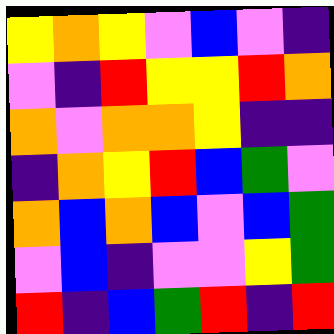[["yellow", "orange", "yellow", "violet", "blue", "violet", "indigo"], ["violet", "indigo", "red", "yellow", "yellow", "red", "orange"], ["orange", "violet", "orange", "orange", "yellow", "indigo", "indigo"], ["indigo", "orange", "yellow", "red", "blue", "green", "violet"], ["orange", "blue", "orange", "blue", "violet", "blue", "green"], ["violet", "blue", "indigo", "violet", "violet", "yellow", "green"], ["red", "indigo", "blue", "green", "red", "indigo", "red"]]